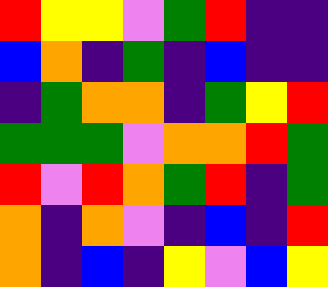[["red", "yellow", "yellow", "violet", "green", "red", "indigo", "indigo"], ["blue", "orange", "indigo", "green", "indigo", "blue", "indigo", "indigo"], ["indigo", "green", "orange", "orange", "indigo", "green", "yellow", "red"], ["green", "green", "green", "violet", "orange", "orange", "red", "green"], ["red", "violet", "red", "orange", "green", "red", "indigo", "green"], ["orange", "indigo", "orange", "violet", "indigo", "blue", "indigo", "red"], ["orange", "indigo", "blue", "indigo", "yellow", "violet", "blue", "yellow"]]